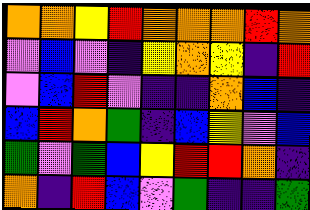[["orange", "orange", "yellow", "red", "orange", "orange", "orange", "red", "orange"], ["violet", "blue", "violet", "indigo", "yellow", "orange", "yellow", "indigo", "red"], ["violet", "blue", "red", "violet", "indigo", "indigo", "orange", "blue", "indigo"], ["blue", "red", "orange", "green", "indigo", "blue", "yellow", "violet", "blue"], ["green", "violet", "green", "blue", "yellow", "red", "red", "orange", "indigo"], ["orange", "indigo", "red", "blue", "violet", "green", "indigo", "indigo", "green"]]